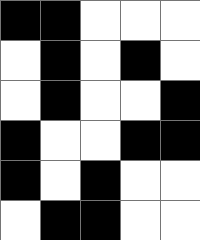[["black", "black", "white", "white", "white"], ["white", "black", "white", "black", "white"], ["white", "black", "white", "white", "black"], ["black", "white", "white", "black", "black"], ["black", "white", "black", "white", "white"], ["white", "black", "black", "white", "white"]]